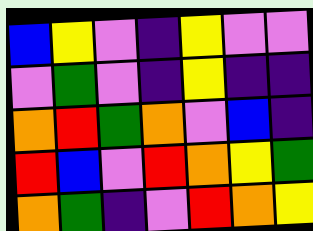[["blue", "yellow", "violet", "indigo", "yellow", "violet", "violet"], ["violet", "green", "violet", "indigo", "yellow", "indigo", "indigo"], ["orange", "red", "green", "orange", "violet", "blue", "indigo"], ["red", "blue", "violet", "red", "orange", "yellow", "green"], ["orange", "green", "indigo", "violet", "red", "orange", "yellow"]]